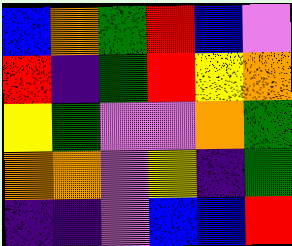[["blue", "orange", "green", "red", "blue", "violet"], ["red", "indigo", "green", "red", "yellow", "orange"], ["yellow", "green", "violet", "violet", "orange", "green"], ["orange", "orange", "violet", "yellow", "indigo", "green"], ["indigo", "indigo", "violet", "blue", "blue", "red"]]